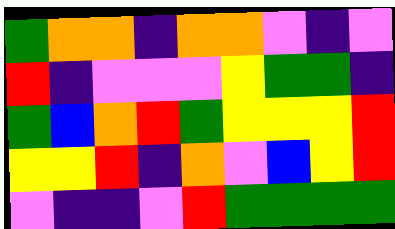[["green", "orange", "orange", "indigo", "orange", "orange", "violet", "indigo", "violet"], ["red", "indigo", "violet", "violet", "violet", "yellow", "green", "green", "indigo"], ["green", "blue", "orange", "red", "green", "yellow", "yellow", "yellow", "red"], ["yellow", "yellow", "red", "indigo", "orange", "violet", "blue", "yellow", "red"], ["violet", "indigo", "indigo", "violet", "red", "green", "green", "green", "green"]]